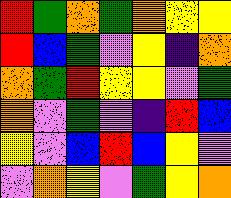[["red", "green", "orange", "green", "orange", "yellow", "yellow"], ["red", "blue", "green", "violet", "yellow", "indigo", "orange"], ["orange", "green", "red", "yellow", "yellow", "violet", "green"], ["orange", "violet", "green", "violet", "indigo", "red", "blue"], ["yellow", "violet", "blue", "red", "blue", "yellow", "violet"], ["violet", "orange", "yellow", "violet", "green", "yellow", "orange"]]